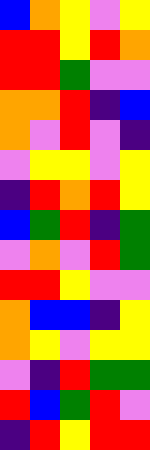[["blue", "orange", "yellow", "violet", "yellow"], ["red", "red", "yellow", "red", "orange"], ["red", "red", "green", "violet", "violet"], ["orange", "orange", "red", "indigo", "blue"], ["orange", "violet", "red", "violet", "indigo"], ["violet", "yellow", "yellow", "violet", "yellow"], ["indigo", "red", "orange", "red", "yellow"], ["blue", "green", "red", "indigo", "green"], ["violet", "orange", "violet", "red", "green"], ["red", "red", "yellow", "violet", "violet"], ["orange", "blue", "blue", "indigo", "yellow"], ["orange", "yellow", "violet", "yellow", "yellow"], ["violet", "indigo", "red", "green", "green"], ["red", "blue", "green", "red", "violet"], ["indigo", "red", "yellow", "red", "red"]]